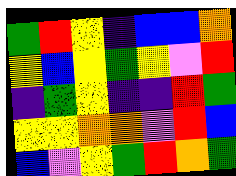[["green", "red", "yellow", "indigo", "blue", "blue", "orange"], ["yellow", "blue", "yellow", "green", "yellow", "violet", "red"], ["indigo", "green", "yellow", "indigo", "indigo", "red", "green"], ["yellow", "yellow", "orange", "orange", "violet", "red", "blue"], ["blue", "violet", "yellow", "green", "red", "orange", "green"]]